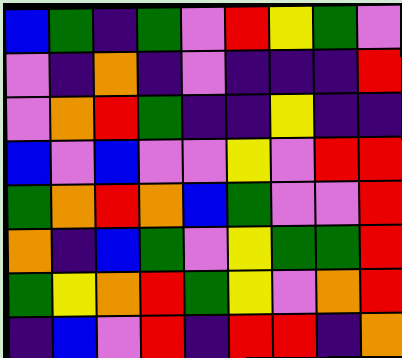[["blue", "green", "indigo", "green", "violet", "red", "yellow", "green", "violet"], ["violet", "indigo", "orange", "indigo", "violet", "indigo", "indigo", "indigo", "red"], ["violet", "orange", "red", "green", "indigo", "indigo", "yellow", "indigo", "indigo"], ["blue", "violet", "blue", "violet", "violet", "yellow", "violet", "red", "red"], ["green", "orange", "red", "orange", "blue", "green", "violet", "violet", "red"], ["orange", "indigo", "blue", "green", "violet", "yellow", "green", "green", "red"], ["green", "yellow", "orange", "red", "green", "yellow", "violet", "orange", "red"], ["indigo", "blue", "violet", "red", "indigo", "red", "red", "indigo", "orange"]]